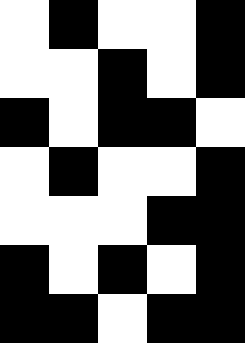[["white", "black", "white", "white", "black"], ["white", "white", "black", "white", "black"], ["black", "white", "black", "black", "white"], ["white", "black", "white", "white", "black"], ["white", "white", "white", "black", "black"], ["black", "white", "black", "white", "black"], ["black", "black", "white", "black", "black"]]